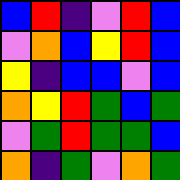[["blue", "red", "indigo", "violet", "red", "blue"], ["violet", "orange", "blue", "yellow", "red", "blue"], ["yellow", "indigo", "blue", "blue", "violet", "blue"], ["orange", "yellow", "red", "green", "blue", "green"], ["violet", "green", "red", "green", "green", "blue"], ["orange", "indigo", "green", "violet", "orange", "green"]]